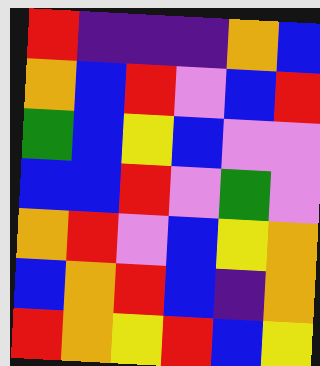[["red", "indigo", "indigo", "indigo", "orange", "blue"], ["orange", "blue", "red", "violet", "blue", "red"], ["green", "blue", "yellow", "blue", "violet", "violet"], ["blue", "blue", "red", "violet", "green", "violet"], ["orange", "red", "violet", "blue", "yellow", "orange"], ["blue", "orange", "red", "blue", "indigo", "orange"], ["red", "orange", "yellow", "red", "blue", "yellow"]]